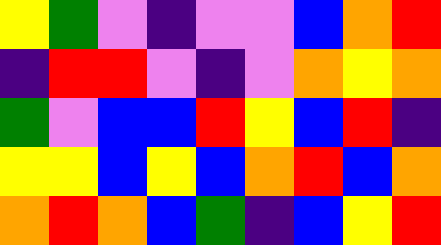[["yellow", "green", "violet", "indigo", "violet", "violet", "blue", "orange", "red"], ["indigo", "red", "red", "violet", "indigo", "violet", "orange", "yellow", "orange"], ["green", "violet", "blue", "blue", "red", "yellow", "blue", "red", "indigo"], ["yellow", "yellow", "blue", "yellow", "blue", "orange", "red", "blue", "orange"], ["orange", "red", "orange", "blue", "green", "indigo", "blue", "yellow", "red"]]